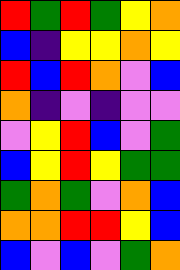[["red", "green", "red", "green", "yellow", "orange"], ["blue", "indigo", "yellow", "yellow", "orange", "yellow"], ["red", "blue", "red", "orange", "violet", "blue"], ["orange", "indigo", "violet", "indigo", "violet", "violet"], ["violet", "yellow", "red", "blue", "violet", "green"], ["blue", "yellow", "red", "yellow", "green", "green"], ["green", "orange", "green", "violet", "orange", "blue"], ["orange", "orange", "red", "red", "yellow", "blue"], ["blue", "violet", "blue", "violet", "green", "orange"]]